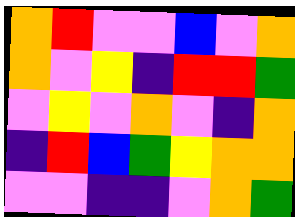[["orange", "red", "violet", "violet", "blue", "violet", "orange"], ["orange", "violet", "yellow", "indigo", "red", "red", "green"], ["violet", "yellow", "violet", "orange", "violet", "indigo", "orange"], ["indigo", "red", "blue", "green", "yellow", "orange", "orange"], ["violet", "violet", "indigo", "indigo", "violet", "orange", "green"]]